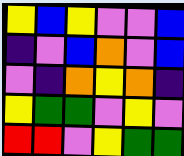[["yellow", "blue", "yellow", "violet", "violet", "blue"], ["indigo", "violet", "blue", "orange", "violet", "blue"], ["violet", "indigo", "orange", "yellow", "orange", "indigo"], ["yellow", "green", "green", "violet", "yellow", "violet"], ["red", "red", "violet", "yellow", "green", "green"]]